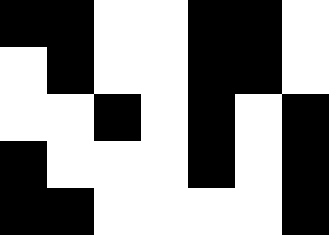[["black", "black", "white", "white", "black", "black", "white"], ["white", "black", "white", "white", "black", "black", "white"], ["white", "white", "black", "white", "black", "white", "black"], ["black", "white", "white", "white", "black", "white", "black"], ["black", "black", "white", "white", "white", "white", "black"]]